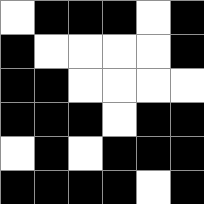[["white", "black", "black", "black", "white", "black"], ["black", "white", "white", "white", "white", "black"], ["black", "black", "white", "white", "white", "white"], ["black", "black", "black", "white", "black", "black"], ["white", "black", "white", "black", "black", "black"], ["black", "black", "black", "black", "white", "black"]]